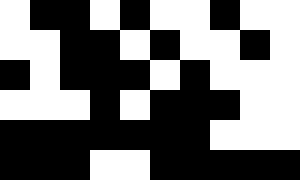[["white", "black", "black", "white", "black", "white", "white", "black", "white", "white"], ["white", "white", "black", "black", "white", "black", "white", "white", "black", "white"], ["black", "white", "black", "black", "black", "white", "black", "white", "white", "white"], ["white", "white", "white", "black", "white", "black", "black", "black", "white", "white"], ["black", "black", "black", "black", "black", "black", "black", "white", "white", "white"], ["black", "black", "black", "white", "white", "black", "black", "black", "black", "black"]]